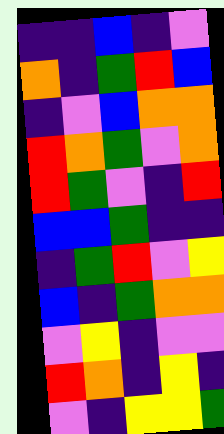[["indigo", "indigo", "blue", "indigo", "violet"], ["orange", "indigo", "green", "red", "blue"], ["indigo", "violet", "blue", "orange", "orange"], ["red", "orange", "green", "violet", "orange"], ["red", "green", "violet", "indigo", "red"], ["blue", "blue", "green", "indigo", "indigo"], ["indigo", "green", "red", "violet", "yellow"], ["blue", "indigo", "green", "orange", "orange"], ["violet", "yellow", "indigo", "violet", "violet"], ["red", "orange", "indigo", "yellow", "indigo"], ["violet", "indigo", "yellow", "yellow", "green"]]